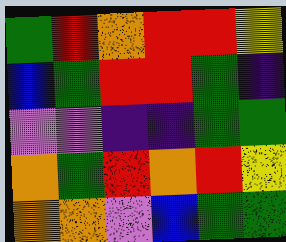[["green", "red", "orange", "red", "red", "yellow"], ["blue", "green", "red", "red", "green", "indigo"], ["violet", "violet", "indigo", "indigo", "green", "green"], ["orange", "green", "red", "orange", "red", "yellow"], ["orange", "orange", "violet", "blue", "green", "green"]]